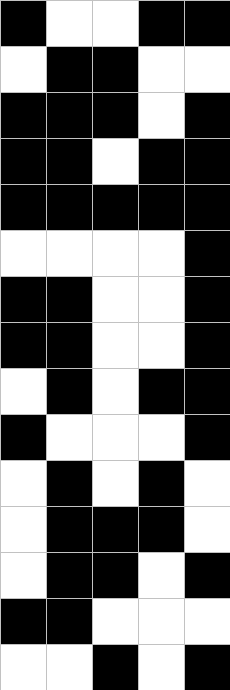[["black", "white", "white", "black", "black"], ["white", "black", "black", "white", "white"], ["black", "black", "black", "white", "black"], ["black", "black", "white", "black", "black"], ["black", "black", "black", "black", "black"], ["white", "white", "white", "white", "black"], ["black", "black", "white", "white", "black"], ["black", "black", "white", "white", "black"], ["white", "black", "white", "black", "black"], ["black", "white", "white", "white", "black"], ["white", "black", "white", "black", "white"], ["white", "black", "black", "black", "white"], ["white", "black", "black", "white", "black"], ["black", "black", "white", "white", "white"], ["white", "white", "black", "white", "black"]]